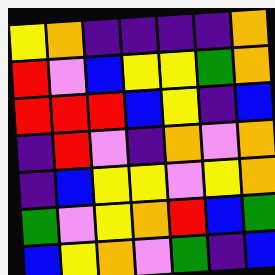[["yellow", "orange", "indigo", "indigo", "indigo", "indigo", "orange"], ["red", "violet", "blue", "yellow", "yellow", "green", "orange"], ["red", "red", "red", "blue", "yellow", "indigo", "blue"], ["indigo", "red", "violet", "indigo", "orange", "violet", "orange"], ["indigo", "blue", "yellow", "yellow", "violet", "yellow", "orange"], ["green", "violet", "yellow", "orange", "red", "blue", "green"], ["blue", "yellow", "orange", "violet", "green", "indigo", "blue"]]